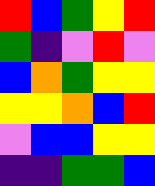[["red", "blue", "green", "yellow", "red"], ["green", "indigo", "violet", "red", "violet"], ["blue", "orange", "green", "yellow", "yellow"], ["yellow", "yellow", "orange", "blue", "red"], ["violet", "blue", "blue", "yellow", "yellow"], ["indigo", "indigo", "green", "green", "blue"]]